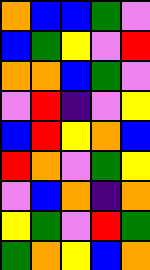[["orange", "blue", "blue", "green", "violet"], ["blue", "green", "yellow", "violet", "red"], ["orange", "orange", "blue", "green", "violet"], ["violet", "red", "indigo", "violet", "yellow"], ["blue", "red", "yellow", "orange", "blue"], ["red", "orange", "violet", "green", "yellow"], ["violet", "blue", "orange", "indigo", "orange"], ["yellow", "green", "violet", "red", "green"], ["green", "orange", "yellow", "blue", "orange"]]